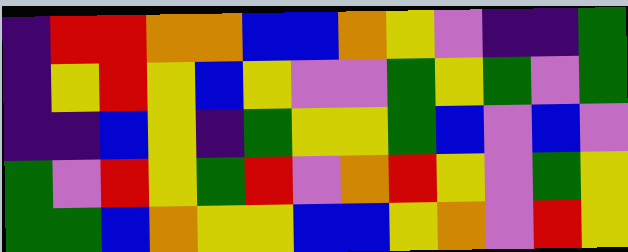[["indigo", "red", "red", "orange", "orange", "blue", "blue", "orange", "yellow", "violet", "indigo", "indigo", "green"], ["indigo", "yellow", "red", "yellow", "blue", "yellow", "violet", "violet", "green", "yellow", "green", "violet", "green"], ["indigo", "indigo", "blue", "yellow", "indigo", "green", "yellow", "yellow", "green", "blue", "violet", "blue", "violet"], ["green", "violet", "red", "yellow", "green", "red", "violet", "orange", "red", "yellow", "violet", "green", "yellow"], ["green", "green", "blue", "orange", "yellow", "yellow", "blue", "blue", "yellow", "orange", "violet", "red", "yellow"]]